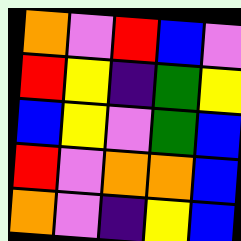[["orange", "violet", "red", "blue", "violet"], ["red", "yellow", "indigo", "green", "yellow"], ["blue", "yellow", "violet", "green", "blue"], ["red", "violet", "orange", "orange", "blue"], ["orange", "violet", "indigo", "yellow", "blue"]]